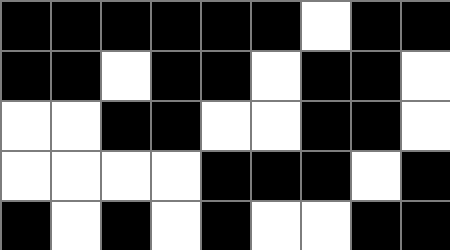[["black", "black", "black", "black", "black", "black", "white", "black", "black"], ["black", "black", "white", "black", "black", "white", "black", "black", "white"], ["white", "white", "black", "black", "white", "white", "black", "black", "white"], ["white", "white", "white", "white", "black", "black", "black", "white", "black"], ["black", "white", "black", "white", "black", "white", "white", "black", "black"]]